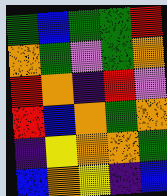[["green", "blue", "green", "green", "red"], ["orange", "green", "violet", "green", "orange"], ["red", "orange", "indigo", "red", "violet"], ["red", "blue", "orange", "green", "orange"], ["indigo", "yellow", "orange", "orange", "green"], ["blue", "orange", "yellow", "indigo", "blue"]]